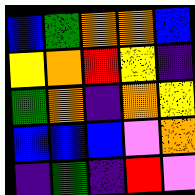[["blue", "green", "orange", "orange", "blue"], ["yellow", "orange", "red", "yellow", "indigo"], ["green", "orange", "indigo", "orange", "yellow"], ["blue", "blue", "blue", "violet", "orange"], ["indigo", "green", "indigo", "red", "violet"]]